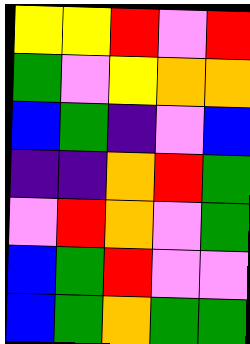[["yellow", "yellow", "red", "violet", "red"], ["green", "violet", "yellow", "orange", "orange"], ["blue", "green", "indigo", "violet", "blue"], ["indigo", "indigo", "orange", "red", "green"], ["violet", "red", "orange", "violet", "green"], ["blue", "green", "red", "violet", "violet"], ["blue", "green", "orange", "green", "green"]]